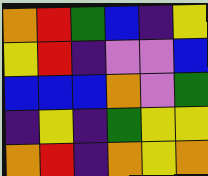[["orange", "red", "green", "blue", "indigo", "yellow"], ["yellow", "red", "indigo", "violet", "violet", "blue"], ["blue", "blue", "blue", "orange", "violet", "green"], ["indigo", "yellow", "indigo", "green", "yellow", "yellow"], ["orange", "red", "indigo", "orange", "yellow", "orange"]]